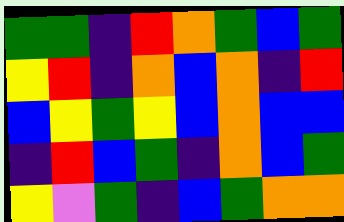[["green", "green", "indigo", "red", "orange", "green", "blue", "green"], ["yellow", "red", "indigo", "orange", "blue", "orange", "indigo", "red"], ["blue", "yellow", "green", "yellow", "blue", "orange", "blue", "blue"], ["indigo", "red", "blue", "green", "indigo", "orange", "blue", "green"], ["yellow", "violet", "green", "indigo", "blue", "green", "orange", "orange"]]